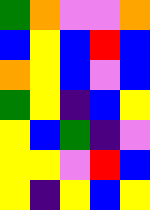[["green", "orange", "violet", "violet", "orange"], ["blue", "yellow", "blue", "red", "blue"], ["orange", "yellow", "blue", "violet", "blue"], ["green", "yellow", "indigo", "blue", "yellow"], ["yellow", "blue", "green", "indigo", "violet"], ["yellow", "yellow", "violet", "red", "blue"], ["yellow", "indigo", "yellow", "blue", "yellow"]]